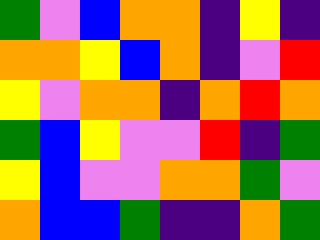[["green", "violet", "blue", "orange", "orange", "indigo", "yellow", "indigo"], ["orange", "orange", "yellow", "blue", "orange", "indigo", "violet", "red"], ["yellow", "violet", "orange", "orange", "indigo", "orange", "red", "orange"], ["green", "blue", "yellow", "violet", "violet", "red", "indigo", "green"], ["yellow", "blue", "violet", "violet", "orange", "orange", "green", "violet"], ["orange", "blue", "blue", "green", "indigo", "indigo", "orange", "green"]]